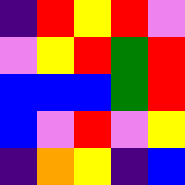[["indigo", "red", "yellow", "red", "violet"], ["violet", "yellow", "red", "green", "red"], ["blue", "blue", "blue", "green", "red"], ["blue", "violet", "red", "violet", "yellow"], ["indigo", "orange", "yellow", "indigo", "blue"]]